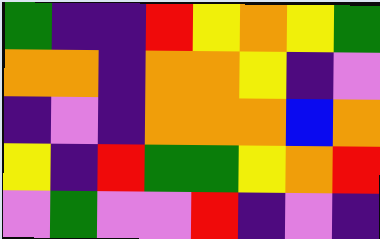[["green", "indigo", "indigo", "red", "yellow", "orange", "yellow", "green"], ["orange", "orange", "indigo", "orange", "orange", "yellow", "indigo", "violet"], ["indigo", "violet", "indigo", "orange", "orange", "orange", "blue", "orange"], ["yellow", "indigo", "red", "green", "green", "yellow", "orange", "red"], ["violet", "green", "violet", "violet", "red", "indigo", "violet", "indigo"]]